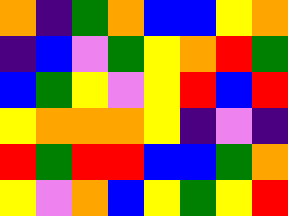[["orange", "indigo", "green", "orange", "blue", "blue", "yellow", "orange"], ["indigo", "blue", "violet", "green", "yellow", "orange", "red", "green"], ["blue", "green", "yellow", "violet", "yellow", "red", "blue", "red"], ["yellow", "orange", "orange", "orange", "yellow", "indigo", "violet", "indigo"], ["red", "green", "red", "red", "blue", "blue", "green", "orange"], ["yellow", "violet", "orange", "blue", "yellow", "green", "yellow", "red"]]